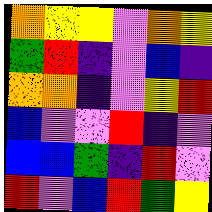[["orange", "yellow", "yellow", "violet", "orange", "yellow"], ["green", "red", "indigo", "violet", "blue", "indigo"], ["orange", "orange", "indigo", "violet", "yellow", "red"], ["blue", "violet", "violet", "red", "indigo", "violet"], ["blue", "blue", "green", "indigo", "red", "violet"], ["red", "violet", "blue", "red", "green", "yellow"]]